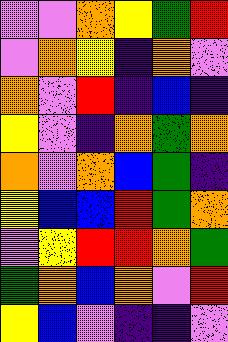[["violet", "violet", "orange", "yellow", "green", "red"], ["violet", "orange", "yellow", "indigo", "orange", "violet"], ["orange", "violet", "red", "indigo", "blue", "indigo"], ["yellow", "violet", "indigo", "orange", "green", "orange"], ["orange", "violet", "orange", "blue", "green", "indigo"], ["yellow", "blue", "blue", "red", "green", "orange"], ["violet", "yellow", "red", "red", "orange", "green"], ["green", "orange", "blue", "orange", "violet", "red"], ["yellow", "blue", "violet", "indigo", "indigo", "violet"]]